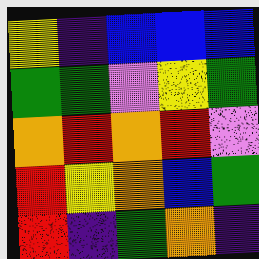[["yellow", "indigo", "blue", "blue", "blue"], ["green", "green", "violet", "yellow", "green"], ["orange", "red", "orange", "red", "violet"], ["red", "yellow", "orange", "blue", "green"], ["red", "indigo", "green", "orange", "indigo"]]